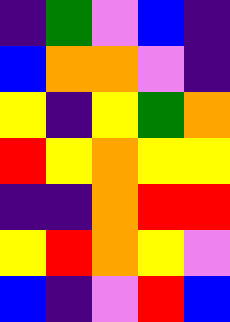[["indigo", "green", "violet", "blue", "indigo"], ["blue", "orange", "orange", "violet", "indigo"], ["yellow", "indigo", "yellow", "green", "orange"], ["red", "yellow", "orange", "yellow", "yellow"], ["indigo", "indigo", "orange", "red", "red"], ["yellow", "red", "orange", "yellow", "violet"], ["blue", "indigo", "violet", "red", "blue"]]